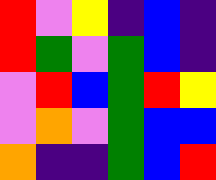[["red", "violet", "yellow", "indigo", "blue", "indigo"], ["red", "green", "violet", "green", "blue", "indigo"], ["violet", "red", "blue", "green", "red", "yellow"], ["violet", "orange", "violet", "green", "blue", "blue"], ["orange", "indigo", "indigo", "green", "blue", "red"]]